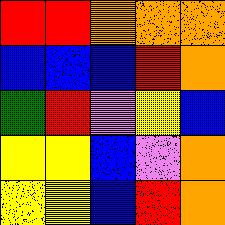[["red", "red", "orange", "orange", "orange"], ["blue", "blue", "blue", "red", "orange"], ["green", "red", "violet", "yellow", "blue"], ["yellow", "yellow", "blue", "violet", "orange"], ["yellow", "yellow", "blue", "red", "orange"]]